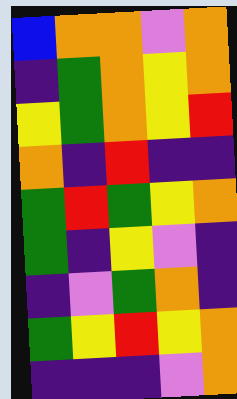[["blue", "orange", "orange", "violet", "orange"], ["indigo", "green", "orange", "yellow", "orange"], ["yellow", "green", "orange", "yellow", "red"], ["orange", "indigo", "red", "indigo", "indigo"], ["green", "red", "green", "yellow", "orange"], ["green", "indigo", "yellow", "violet", "indigo"], ["indigo", "violet", "green", "orange", "indigo"], ["green", "yellow", "red", "yellow", "orange"], ["indigo", "indigo", "indigo", "violet", "orange"]]